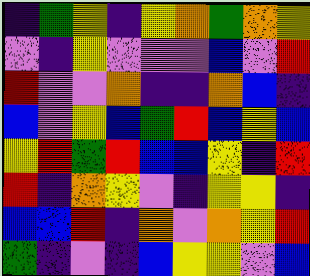[["indigo", "green", "yellow", "indigo", "yellow", "orange", "green", "orange", "yellow"], ["violet", "indigo", "yellow", "violet", "violet", "violet", "blue", "violet", "red"], ["red", "violet", "violet", "orange", "indigo", "indigo", "orange", "blue", "indigo"], ["blue", "violet", "yellow", "blue", "green", "red", "blue", "yellow", "blue"], ["yellow", "red", "green", "red", "blue", "blue", "yellow", "indigo", "red"], ["red", "indigo", "orange", "yellow", "violet", "indigo", "yellow", "yellow", "indigo"], ["blue", "blue", "red", "indigo", "orange", "violet", "orange", "yellow", "red"], ["green", "indigo", "violet", "indigo", "blue", "yellow", "yellow", "violet", "blue"]]